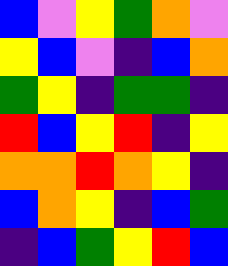[["blue", "violet", "yellow", "green", "orange", "violet"], ["yellow", "blue", "violet", "indigo", "blue", "orange"], ["green", "yellow", "indigo", "green", "green", "indigo"], ["red", "blue", "yellow", "red", "indigo", "yellow"], ["orange", "orange", "red", "orange", "yellow", "indigo"], ["blue", "orange", "yellow", "indigo", "blue", "green"], ["indigo", "blue", "green", "yellow", "red", "blue"]]